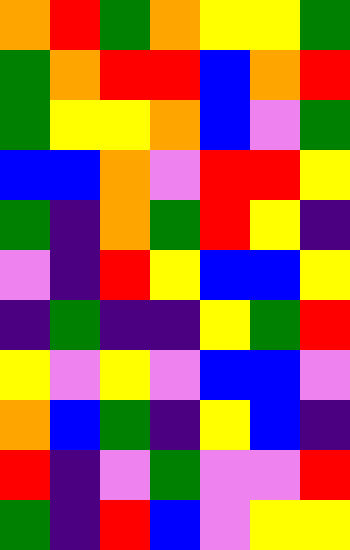[["orange", "red", "green", "orange", "yellow", "yellow", "green"], ["green", "orange", "red", "red", "blue", "orange", "red"], ["green", "yellow", "yellow", "orange", "blue", "violet", "green"], ["blue", "blue", "orange", "violet", "red", "red", "yellow"], ["green", "indigo", "orange", "green", "red", "yellow", "indigo"], ["violet", "indigo", "red", "yellow", "blue", "blue", "yellow"], ["indigo", "green", "indigo", "indigo", "yellow", "green", "red"], ["yellow", "violet", "yellow", "violet", "blue", "blue", "violet"], ["orange", "blue", "green", "indigo", "yellow", "blue", "indigo"], ["red", "indigo", "violet", "green", "violet", "violet", "red"], ["green", "indigo", "red", "blue", "violet", "yellow", "yellow"]]